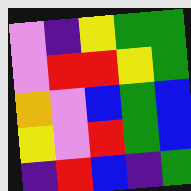[["violet", "indigo", "yellow", "green", "green"], ["violet", "red", "red", "yellow", "green"], ["orange", "violet", "blue", "green", "blue"], ["yellow", "violet", "red", "green", "blue"], ["indigo", "red", "blue", "indigo", "green"]]